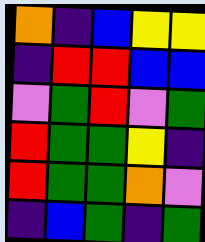[["orange", "indigo", "blue", "yellow", "yellow"], ["indigo", "red", "red", "blue", "blue"], ["violet", "green", "red", "violet", "green"], ["red", "green", "green", "yellow", "indigo"], ["red", "green", "green", "orange", "violet"], ["indigo", "blue", "green", "indigo", "green"]]